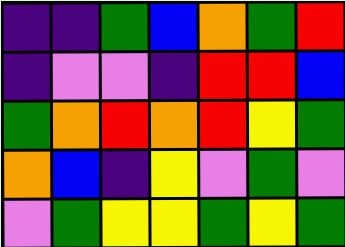[["indigo", "indigo", "green", "blue", "orange", "green", "red"], ["indigo", "violet", "violet", "indigo", "red", "red", "blue"], ["green", "orange", "red", "orange", "red", "yellow", "green"], ["orange", "blue", "indigo", "yellow", "violet", "green", "violet"], ["violet", "green", "yellow", "yellow", "green", "yellow", "green"]]